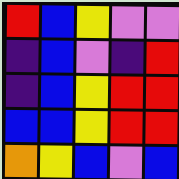[["red", "blue", "yellow", "violet", "violet"], ["indigo", "blue", "violet", "indigo", "red"], ["indigo", "blue", "yellow", "red", "red"], ["blue", "blue", "yellow", "red", "red"], ["orange", "yellow", "blue", "violet", "blue"]]